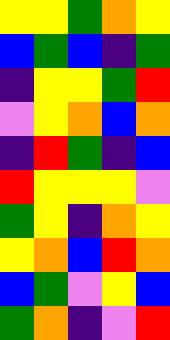[["yellow", "yellow", "green", "orange", "yellow"], ["blue", "green", "blue", "indigo", "green"], ["indigo", "yellow", "yellow", "green", "red"], ["violet", "yellow", "orange", "blue", "orange"], ["indigo", "red", "green", "indigo", "blue"], ["red", "yellow", "yellow", "yellow", "violet"], ["green", "yellow", "indigo", "orange", "yellow"], ["yellow", "orange", "blue", "red", "orange"], ["blue", "green", "violet", "yellow", "blue"], ["green", "orange", "indigo", "violet", "red"]]